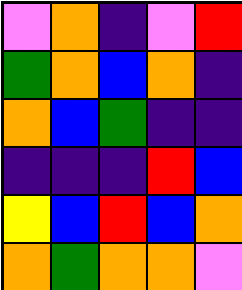[["violet", "orange", "indigo", "violet", "red"], ["green", "orange", "blue", "orange", "indigo"], ["orange", "blue", "green", "indigo", "indigo"], ["indigo", "indigo", "indigo", "red", "blue"], ["yellow", "blue", "red", "blue", "orange"], ["orange", "green", "orange", "orange", "violet"]]